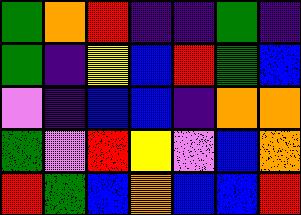[["green", "orange", "red", "indigo", "indigo", "green", "indigo"], ["green", "indigo", "yellow", "blue", "red", "green", "blue"], ["violet", "indigo", "blue", "blue", "indigo", "orange", "orange"], ["green", "violet", "red", "yellow", "violet", "blue", "orange"], ["red", "green", "blue", "orange", "blue", "blue", "red"]]